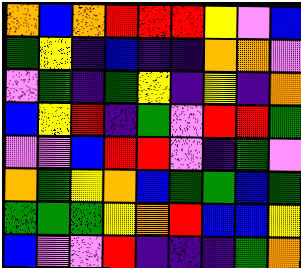[["orange", "blue", "orange", "red", "red", "red", "yellow", "violet", "blue"], ["green", "yellow", "indigo", "blue", "indigo", "indigo", "orange", "orange", "violet"], ["violet", "green", "indigo", "green", "yellow", "indigo", "yellow", "indigo", "orange"], ["blue", "yellow", "red", "indigo", "green", "violet", "red", "red", "green"], ["violet", "violet", "blue", "red", "red", "violet", "indigo", "green", "violet"], ["orange", "green", "yellow", "orange", "blue", "green", "green", "blue", "green"], ["green", "green", "green", "yellow", "orange", "red", "blue", "blue", "yellow"], ["blue", "violet", "violet", "red", "indigo", "indigo", "indigo", "green", "orange"]]